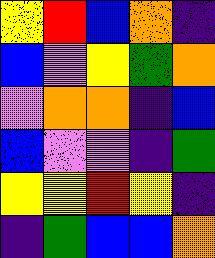[["yellow", "red", "blue", "orange", "indigo"], ["blue", "violet", "yellow", "green", "orange"], ["violet", "orange", "orange", "indigo", "blue"], ["blue", "violet", "violet", "indigo", "green"], ["yellow", "yellow", "red", "yellow", "indigo"], ["indigo", "green", "blue", "blue", "orange"]]